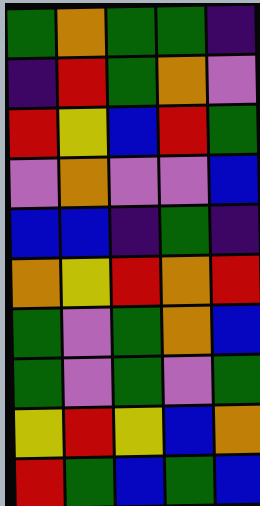[["green", "orange", "green", "green", "indigo"], ["indigo", "red", "green", "orange", "violet"], ["red", "yellow", "blue", "red", "green"], ["violet", "orange", "violet", "violet", "blue"], ["blue", "blue", "indigo", "green", "indigo"], ["orange", "yellow", "red", "orange", "red"], ["green", "violet", "green", "orange", "blue"], ["green", "violet", "green", "violet", "green"], ["yellow", "red", "yellow", "blue", "orange"], ["red", "green", "blue", "green", "blue"]]